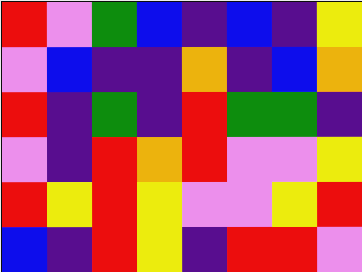[["red", "violet", "green", "blue", "indigo", "blue", "indigo", "yellow"], ["violet", "blue", "indigo", "indigo", "orange", "indigo", "blue", "orange"], ["red", "indigo", "green", "indigo", "red", "green", "green", "indigo"], ["violet", "indigo", "red", "orange", "red", "violet", "violet", "yellow"], ["red", "yellow", "red", "yellow", "violet", "violet", "yellow", "red"], ["blue", "indigo", "red", "yellow", "indigo", "red", "red", "violet"]]